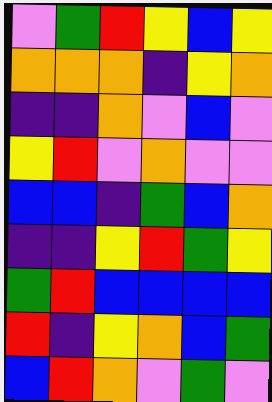[["violet", "green", "red", "yellow", "blue", "yellow"], ["orange", "orange", "orange", "indigo", "yellow", "orange"], ["indigo", "indigo", "orange", "violet", "blue", "violet"], ["yellow", "red", "violet", "orange", "violet", "violet"], ["blue", "blue", "indigo", "green", "blue", "orange"], ["indigo", "indigo", "yellow", "red", "green", "yellow"], ["green", "red", "blue", "blue", "blue", "blue"], ["red", "indigo", "yellow", "orange", "blue", "green"], ["blue", "red", "orange", "violet", "green", "violet"]]